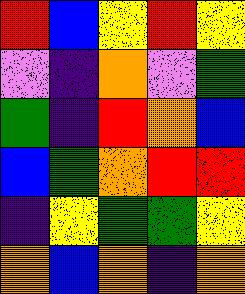[["red", "blue", "yellow", "red", "yellow"], ["violet", "indigo", "orange", "violet", "green"], ["green", "indigo", "red", "orange", "blue"], ["blue", "green", "orange", "red", "red"], ["indigo", "yellow", "green", "green", "yellow"], ["orange", "blue", "orange", "indigo", "orange"]]